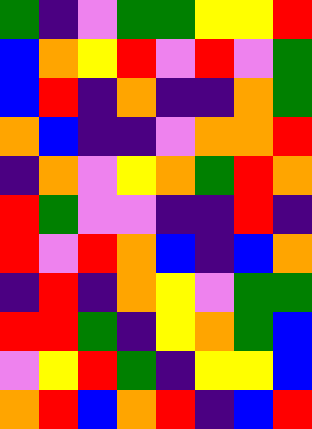[["green", "indigo", "violet", "green", "green", "yellow", "yellow", "red"], ["blue", "orange", "yellow", "red", "violet", "red", "violet", "green"], ["blue", "red", "indigo", "orange", "indigo", "indigo", "orange", "green"], ["orange", "blue", "indigo", "indigo", "violet", "orange", "orange", "red"], ["indigo", "orange", "violet", "yellow", "orange", "green", "red", "orange"], ["red", "green", "violet", "violet", "indigo", "indigo", "red", "indigo"], ["red", "violet", "red", "orange", "blue", "indigo", "blue", "orange"], ["indigo", "red", "indigo", "orange", "yellow", "violet", "green", "green"], ["red", "red", "green", "indigo", "yellow", "orange", "green", "blue"], ["violet", "yellow", "red", "green", "indigo", "yellow", "yellow", "blue"], ["orange", "red", "blue", "orange", "red", "indigo", "blue", "red"]]